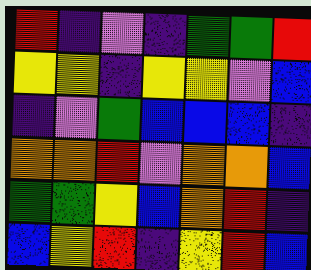[["red", "indigo", "violet", "indigo", "green", "green", "red"], ["yellow", "yellow", "indigo", "yellow", "yellow", "violet", "blue"], ["indigo", "violet", "green", "blue", "blue", "blue", "indigo"], ["orange", "orange", "red", "violet", "orange", "orange", "blue"], ["green", "green", "yellow", "blue", "orange", "red", "indigo"], ["blue", "yellow", "red", "indigo", "yellow", "red", "blue"]]